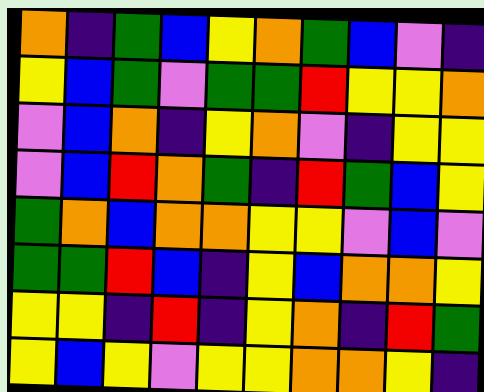[["orange", "indigo", "green", "blue", "yellow", "orange", "green", "blue", "violet", "indigo"], ["yellow", "blue", "green", "violet", "green", "green", "red", "yellow", "yellow", "orange"], ["violet", "blue", "orange", "indigo", "yellow", "orange", "violet", "indigo", "yellow", "yellow"], ["violet", "blue", "red", "orange", "green", "indigo", "red", "green", "blue", "yellow"], ["green", "orange", "blue", "orange", "orange", "yellow", "yellow", "violet", "blue", "violet"], ["green", "green", "red", "blue", "indigo", "yellow", "blue", "orange", "orange", "yellow"], ["yellow", "yellow", "indigo", "red", "indigo", "yellow", "orange", "indigo", "red", "green"], ["yellow", "blue", "yellow", "violet", "yellow", "yellow", "orange", "orange", "yellow", "indigo"]]